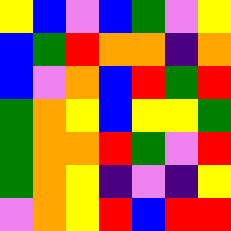[["yellow", "blue", "violet", "blue", "green", "violet", "yellow"], ["blue", "green", "red", "orange", "orange", "indigo", "orange"], ["blue", "violet", "orange", "blue", "red", "green", "red"], ["green", "orange", "yellow", "blue", "yellow", "yellow", "green"], ["green", "orange", "orange", "red", "green", "violet", "red"], ["green", "orange", "yellow", "indigo", "violet", "indigo", "yellow"], ["violet", "orange", "yellow", "red", "blue", "red", "red"]]